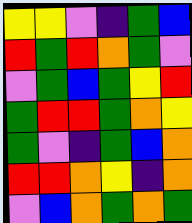[["yellow", "yellow", "violet", "indigo", "green", "blue"], ["red", "green", "red", "orange", "green", "violet"], ["violet", "green", "blue", "green", "yellow", "red"], ["green", "red", "red", "green", "orange", "yellow"], ["green", "violet", "indigo", "green", "blue", "orange"], ["red", "red", "orange", "yellow", "indigo", "orange"], ["violet", "blue", "orange", "green", "orange", "green"]]